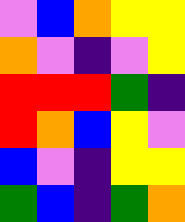[["violet", "blue", "orange", "yellow", "yellow"], ["orange", "violet", "indigo", "violet", "yellow"], ["red", "red", "red", "green", "indigo"], ["red", "orange", "blue", "yellow", "violet"], ["blue", "violet", "indigo", "yellow", "yellow"], ["green", "blue", "indigo", "green", "orange"]]